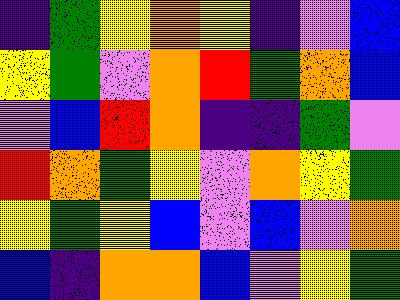[["indigo", "green", "yellow", "orange", "yellow", "indigo", "violet", "blue"], ["yellow", "green", "violet", "orange", "red", "green", "orange", "blue"], ["violet", "blue", "red", "orange", "indigo", "indigo", "green", "violet"], ["red", "orange", "green", "yellow", "violet", "orange", "yellow", "green"], ["yellow", "green", "yellow", "blue", "violet", "blue", "violet", "orange"], ["blue", "indigo", "orange", "orange", "blue", "violet", "yellow", "green"]]